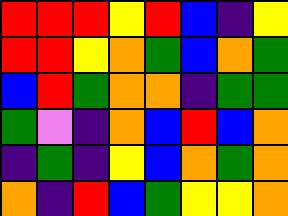[["red", "red", "red", "yellow", "red", "blue", "indigo", "yellow"], ["red", "red", "yellow", "orange", "green", "blue", "orange", "green"], ["blue", "red", "green", "orange", "orange", "indigo", "green", "green"], ["green", "violet", "indigo", "orange", "blue", "red", "blue", "orange"], ["indigo", "green", "indigo", "yellow", "blue", "orange", "green", "orange"], ["orange", "indigo", "red", "blue", "green", "yellow", "yellow", "orange"]]